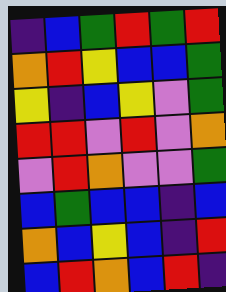[["indigo", "blue", "green", "red", "green", "red"], ["orange", "red", "yellow", "blue", "blue", "green"], ["yellow", "indigo", "blue", "yellow", "violet", "green"], ["red", "red", "violet", "red", "violet", "orange"], ["violet", "red", "orange", "violet", "violet", "green"], ["blue", "green", "blue", "blue", "indigo", "blue"], ["orange", "blue", "yellow", "blue", "indigo", "red"], ["blue", "red", "orange", "blue", "red", "indigo"]]